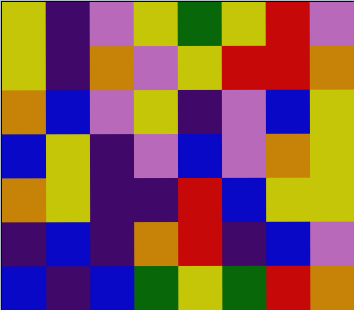[["yellow", "indigo", "violet", "yellow", "green", "yellow", "red", "violet"], ["yellow", "indigo", "orange", "violet", "yellow", "red", "red", "orange"], ["orange", "blue", "violet", "yellow", "indigo", "violet", "blue", "yellow"], ["blue", "yellow", "indigo", "violet", "blue", "violet", "orange", "yellow"], ["orange", "yellow", "indigo", "indigo", "red", "blue", "yellow", "yellow"], ["indigo", "blue", "indigo", "orange", "red", "indigo", "blue", "violet"], ["blue", "indigo", "blue", "green", "yellow", "green", "red", "orange"]]